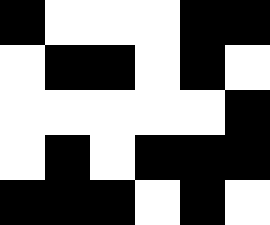[["black", "white", "white", "white", "black", "black"], ["white", "black", "black", "white", "black", "white"], ["white", "white", "white", "white", "white", "black"], ["white", "black", "white", "black", "black", "black"], ["black", "black", "black", "white", "black", "white"]]